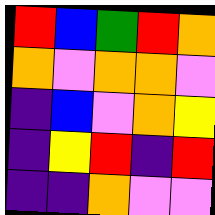[["red", "blue", "green", "red", "orange"], ["orange", "violet", "orange", "orange", "violet"], ["indigo", "blue", "violet", "orange", "yellow"], ["indigo", "yellow", "red", "indigo", "red"], ["indigo", "indigo", "orange", "violet", "violet"]]